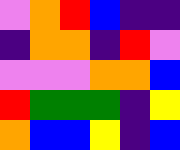[["violet", "orange", "red", "blue", "indigo", "indigo"], ["indigo", "orange", "orange", "indigo", "red", "violet"], ["violet", "violet", "violet", "orange", "orange", "blue"], ["red", "green", "green", "green", "indigo", "yellow"], ["orange", "blue", "blue", "yellow", "indigo", "blue"]]